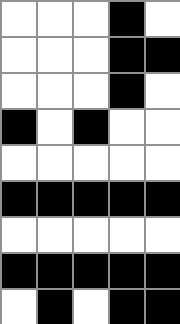[["white", "white", "white", "black", "white"], ["white", "white", "white", "black", "black"], ["white", "white", "white", "black", "white"], ["black", "white", "black", "white", "white"], ["white", "white", "white", "white", "white"], ["black", "black", "black", "black", "black"], ["white", "white", "white", "white", "white"], ["black", "black", "black", "black", "black"], ["white", "black", "white", "black", "black"]]